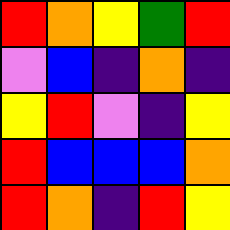[["red", "orange", "yellow", "green", "red"], ["violet", "blue", "indigo", "orange", "indigo"], ["yellow", "red", "violet", "indigo", "yellow"], ["red", "blue", "blue", "blue", "orange"], ["red", "orange", "indigo", "red", "yellow"]]